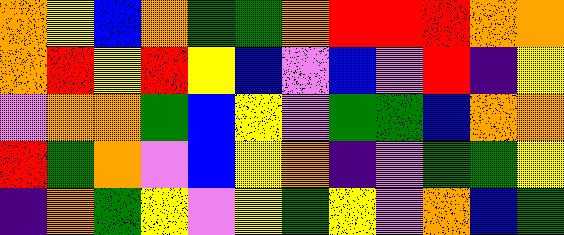[["orange", "yellow", "blue", "orange", "green", "green", "orange", "red", "red", "red", "orange", "orange"], ["orange", "red", "yellow", "red", "yellow", "blue", "violet", "blue", "violet", "red", "indigo", "yellow"], ["violet", "orange", "orange", "green", "blue", "yellow", "violet", "green", "green", "blue", "orange", "orange"], ["red", "green", "orange", "violet", "blue", "yellow", "orange", "indigo", "violet", "green", "green", "yellow"], ["indigo", "orange", "green", "yellow", "violet", "yellow", "green", "yellow", "violet", "orange", "blue", "green"]]